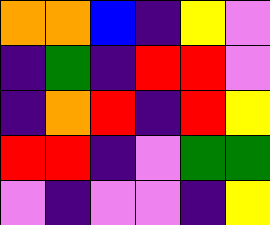[["orange", "orange", "blue", "indigo", "yellow", "violet"], ["indigo", "green", "indigo", "red", "red", "violet"], ["indigo", "orange", "red", "indigo", "red", "yellow"], ["red", "red", "indigo", "violet", "green", "green"], ["violet", "indigo", "violet", "violet", "indigo", "yellow"]]